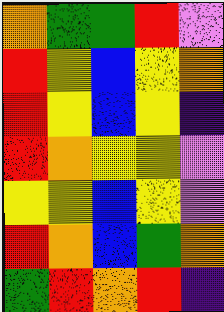[["orange", "green", "green", "red", "violet"], ["red", "yellow", "blue", "yellow", "orange"], ["red", "yellow", "blue", "yellow", "indigo"], ["red", "orange", "yellow", "yellow", "violet"], ["yellow", "yellow", "blue", "yellow", "violet"], ["red", "orange", "blue", "green", "orange"], ["green", "red", "orange", "red", "indigo"]]